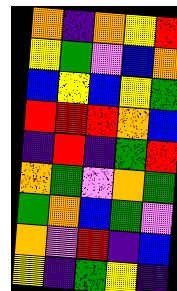[["orange", "indigo", "orange", "yellow", "red"], ["yellow", "green", "violet", "blue", "orange"], ["blue", "yellow", "blue", "yellow", "green"], ["red", "red", "red", "orange", "blue"], ["indigo", "red", "indigo", "green", "red"], ["orange", "green", "violet", "orange", "green"], ["green", "orange", "blue", "green", "violet"], ["orange", "violet", "red", "indigo", "blue"], ["yellow", "indigo", "green", "yellow", "indigo"]]